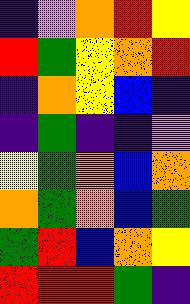[["indigo", "violet", "orange", "red", "yellow"], ["red", "green", "yellow", "orange", "red"], ["indigo", "orange", "yellow", "blue", "indigo"], ["indigo", "green", "indigo", "indigo", "violet"], ["yellow", "green", "orange", "blue", "orange"], ["orange", "green", "orange", "blue", "green"], ["green", "red", "blue", "orange", "yellow"], ["red", "red", "red", "green", "indigo"]]